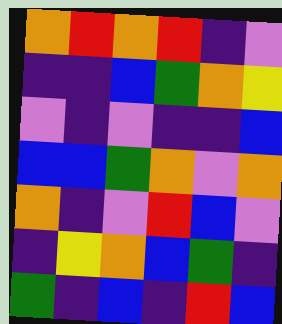[["orange", "red", "orange", "red", "indigo", "violet"], ["indigo", "indigo", "blue", "green", "orange", "yellow"], ["violet", "indigo", "violet", "indigo", "indigo", "blue"], ["blue", "blue", "green", "orange", "violet", "orange"], ["orange", "indigo", "violet", "red", "blue", "violet"], ["indigo", "yellow", "orange", "blue", "green", "indigo"], ["green", "indigo", "blue", "indigo", "red", "blue"]]